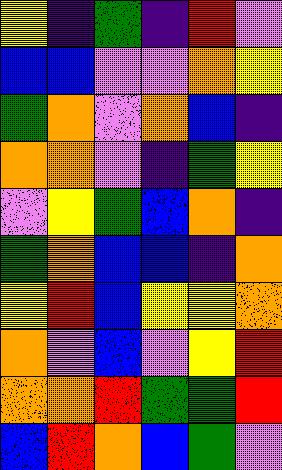[["yellow", "indigo", "green", "indigo", "red", "violet"], ["blue", "blue", "violet", "violet", "orange", "yellow"], ["green", "orange", "violet", "orange", "blue", "indigo"], ["orange", "orange", "violet", "indigo", "green", "yellow"], ["violet", "yellow", "green", "blue", "orange", "indigo"], ["green", "orange", "blue", "blue", "indigo", "orange"], ["yellow", "red", "blue", "yellow", "yellow", "orange"], ["orange", "violet", "blue", "violet", "yellow", "red"], ["orange", "orange", "red", "green", "green", "red"], ["blue", "red", "orange", "blue", "green", "violet"]]